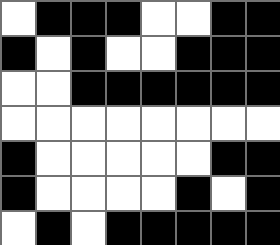[["white", "black", "black", "black", "white", "white", "black", "black"], ["black", "white", "black", "white", "white", "black", "black", "black"], ["white", "white", "black", "black", "black", "black", "black", "black"], ["white", "white", "white", "white", "white", "white", "white", "white"], ["black", "white", "white", "white", "white", "white", "black", "black"], ["black", "white", "white", "white", "white", "black", "white", "black"], ["white", "black", "white", "black", "black", "black", "black", "black"]]